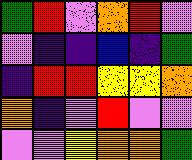[["green", "red", "violet", "orange", "red", "violet"], ["violet", "indigo", "indigo", "blue", "indigo", "green"], ["indigo", "red", "red", "yellow", "yellow", "orange"], ["orange", "indigo", "violet", "red", "violet", "violet"], ["violet", "violet", "yellow", "orange", "orange", "green"]]